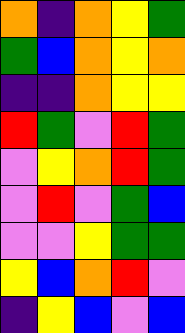[["orange", "indigo", "orange", "yellow", "green"], ["green", "blue", "orange", "yellow", "orange"], ["indigo", "indigo", "orange", "yellow", "yellow"], ["red", "green", "violet", "red", "green"], ["violet", "yellow", "orange", "red", "green"], ["violet", "red", "violet", "green", "blue"], ["violet", "violet", "yellow", "green", "green"], ["yellow", "blue", "orange", "red", "violet"], ["indigo", "yellow", "blue", "violet", "blue"]]